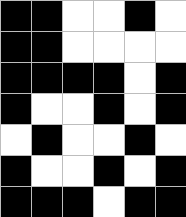[["black", "black", "white", "white", "black", "white"], ["black", "black", "white", "white", "white", "white"], ["black", "black", "black", "black", "white", "black"], ["black", "white", "white", "black", "white", "black"], ["white", "black", "white", "white", "black", "white"], ["black", "white", "white", "black", "white", "black"], ["black", "black", "black", "white", "black", "black"]]